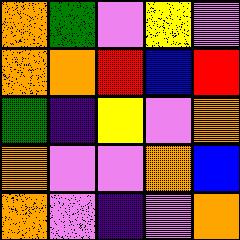[["orange", "green", "violet", "yellow", "violet"], ["orange", "orange", "red", "blue", "red"], ["green", "indigo", "yellow", "violet", "orange"], ["orange", "violet", "violet", "orange", "blue"], ["orange", "violet", "indigo", "violet", "orange"]]